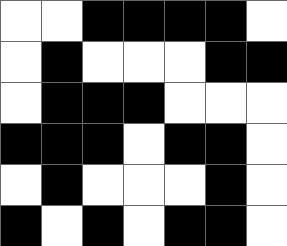[["white", "white", "black", "black", "black", "black", "white"], ["white", "black", "white", "white", "white", "black", "black"], ["white", "black", "black", "black", "white", "white", "white"], ["black", "black", "black", "white", "black", "black", "white"], ["white", "black", "white", "white", "white", "black", "white"], ["black", "white", "black", "white", "black", "black", "white"]]